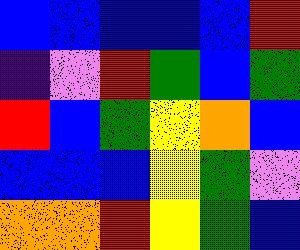[["blue", "blue", "blue", "blue", "blue", "red"], ["indigo", "violet", "red", "green", "blue", "green"], ["red", "blue", "green", "yellow", "orange", "blue"], ["blue", "blue", "blue", "yellow", "green", "violet"], ["orange", "orange", "red", "yellow", "green", "blue"]]